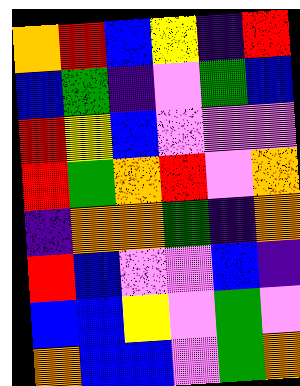[["orange", "red", "blue", "yellow", "indigo", "red"], ["blue", "green", "indigo", "violet", "green", "blue"], ["red", "yellow", "blue", "violet", "violet", "violet"], ["red", "green", "orange", "red", "violet", "orange"], ["indigo", "orange", "orange", "green", "indigo", "orange"], ["red", "blue", "violet", "violet", "blue", "indigo"], ["blue", "blue", "yellow", "violet", "green", "violet"], ["orange", "blue", "blue", "violet", "green", "orange"]]